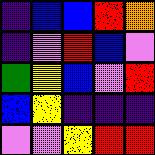[["indigo", "blue", "blue", "red", "orange"], ["indigo", "violet", "red", "blue", "violet"], ["green", "yellow", "blue", "violet", "red"], ["blue", "yellow", "indigo", "indigo", "indigo"], ["violet", "violet", "yellow", "red", "red"]]